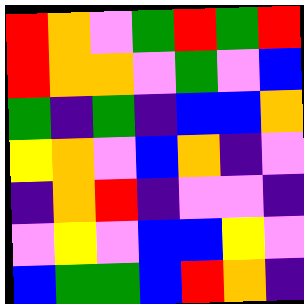[["red", "orange", "violet", "green", "red", "green", "red"], ["red", "orange", "orange", "violet", "green", "violet", "blue"], ["green", "indigo", "green", "indigo", "blue", "blue", "orange"], ["yellow", "orange", "violet", "blue", "orange", "indigo", "violet"], ["indigo", "orange", "red", "indigo", "violet", "violet", "indigo"], ["violet", "yellow", "violet", "blue", "blue", "yellow", "violet"], ["blue", "green", "green", "blue", "red", "orange", "indigo"]]